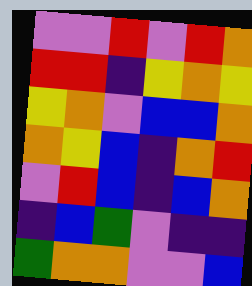[["violet", "violet", "red", "violet", "red", "orange"], ["red", "red", "indigo", "yellow", "orange", "yellow"], ["yellow", "orange", "violet", "blue", "blue", "orange"], ["orange", "yellow", "blue", "indigo", "orange", "red"], ["violet", "red", "blue", "indigo", "blue", "orange"], ["indigo", "blue", "green", "violet", "indigo", "indigo"], ["green", "orange", "orange", "violet", "violet", "blue"]]